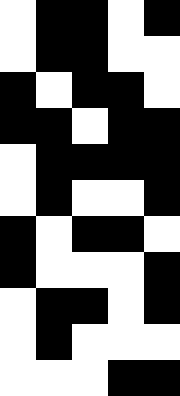[["white", "black", "black", "white", "black"], ["white", "black", "black", "white", "white"], ["black", "white", "black", "black", "white"], ["black", "black", "white", "black", "black"], ["white", "black", "black", "black", "black"], ["white", "black", "white", "white", "black"], ["black", "white", "black", "black", "white"], ["black", "white", "white", "white", "black"], ["white", "black", "black", "white", "black"], ["white", "black", "white", "white", "white"], ["white", "white", "white", "black", "black"]]